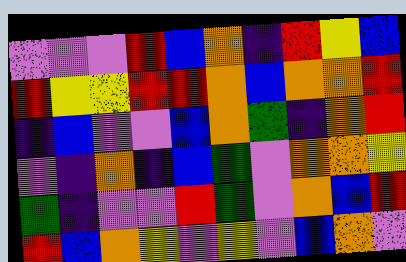[["violet", "violet", "violet", "red", "blue", "orange", "indigo", "red", "yellow", "blue"], ["red", "yellow", "yellow", "red", "red", "orange", "blue", "orange", "orange", "red"], ["indigo", "blue", "violet", "violet", "blue", "orange", "green", "indigo", "orange", "red"], ["violet", "indigo", "orange", "indigo", "blue", "green", "violet", "orange", "orange", "yellow"], ["green", "indigo", "violet", "violet", "red", "green", "violet", "orange", "blue", "red"], ["red", "blue", "orange", "yellow", "violet", "yellow", "violet", "blue", "orange", "violet"]]